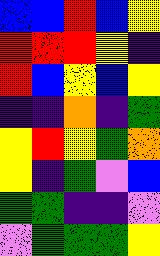[["blue", "blue", "red", "blue", "yellow"], ["red", "red", "red", "yellow", "indigo"], ["red", "blue", "yellow", "blue", "yellow"], ["indigo", "indigo", "orange", "indigo", "green"], ["yellow", "red", "yellow", "green", "orange"], ["yellow", "indigo", "green", "violet", "blue"], ["green", "green", "indigo", "indigo", "violet"], ["violet", "green", "green", "green", "yellow"]]